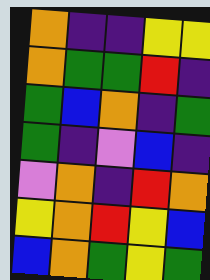[["orange", "indigo", "indigo", "yellow", "yellow"], ["orange", "green", "green", "red", "indigo"], ["green", "blue", "orange", "indigo", "green"], ["green", "indigo", "violet", "blue", "indigo"], ["violet", "orange", "indigo", "red", "orange"], ["yellow", "orange", "red", "yellow", "blue"], ["blue", "orange", "green", "yellow", "green"]]